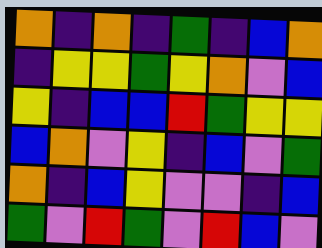[["orange", "indigo", "orange", "indigo", "green", "indigo", "blue", "orange"], ["indigo", "yellow", "yellow", "green", "yellow", "orange", "violet", "blue"], ["yellow", "indigo", "blue", "blue", "red", "green", "yellow", "yellow"], ["blue", "orange", "violet", "yellow", "indigo", "blue", "violet", "green"], ["orange", "indigo", "blue", "yellow", "violet", "violet", "indigo", "blue"], ["green", "violet", "red", "green", "violet", "red", "blue", "violet"]]